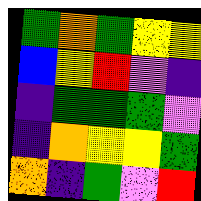[["green", "orange", "green", "yellow", "yellow"], ["blue", "yellow", "red", "violet", "indigo"], ["indigo", "green", "green", "green", "violet"], ["indigo", "orange", "yellow", "yellow", "green"], ["orange", "indigo", "green", "violet", "red"]]